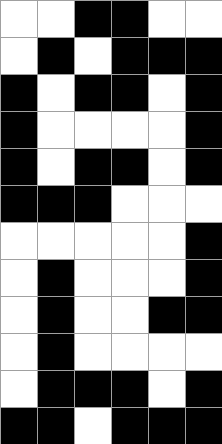[["white", "white", "black", "black", "white", "white"], ["white", "black", "white", "black", "black", "black"], ["black", "white", "black", "black", "white", "black"], ["black", "white", "white", "white", "white", "black"], ["black", "white", "black", "black", "white", "black"], ["black", "black", "black", "white", "white", "white"], ["white", "white", "white", "white", "white", "black"], ["white", "black", "white", "white", "white", "black"], ["white", "black", "white", "white", "black", "black"], ["white", "black", "white", "white", "white", "white"], ["white", "black", "black", "black", "white", "black"], ["black", "black", "white", "black", "black", "black"]]